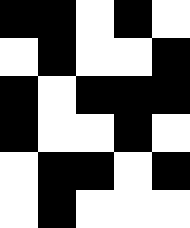[["black", "black", "white", "black", "white"], ["white", "black", "white", "white", "black"], ["black", "white", "black", "black", "black"], ["black", "white", "white", "black", "white"], ["white", "black", "black", "white", "black"], ["white", "black", "white", "white", "white"]]